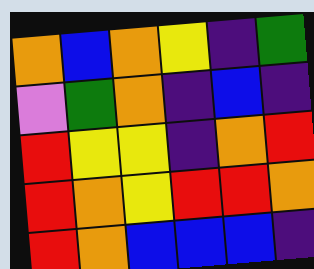[["orange", "blue", "orange", "yellow", "indigo", "green"], ["violet", "green", "orange", "indigo", "blue", "indigo"], ["red", "yellow", "yellow", "indigo", "orange", "red"], ["red", "orange", "yellow", "red", "red", "orange"], ["red", "orange", "blue", "blue", "blue", "indigo"]]